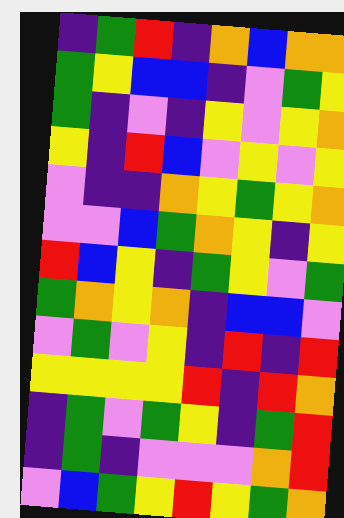[["indigo", "green", "red", "indigo", "orange", "blue", "orange", "orange"], ["green", "yellow", "blue", "blue", "indigo", "violet", "green", "yellow"], ["green", "indigo", "violet", "indigo", "yellow", "violet", "yellow", "orange"], ["yellow", "indigo", "red", "blue", "violet", "yellow", "violet", "yellow"], ["violet", "indigo", "indigo", "orange", "yellow", "green", "yellow", "orange"], ["violet", "violet", "blue", "green", "orange", "yellow", "indigo", "yellow"], ["red", "blue", "yellow", "indigo", "green", "yellow", "violet", "green"], ["green", "orange", "yellow", "orange", "indigo", "blue", "blue", "violet"], ["violet", "green", "violet", "yellow", "indigo", "red", "indigo", "red"], ["yellow", "yellow", "yellow", "yellow", "red", "indigo", "red", "orange"], ["indigo", "green", "violet", "green", "yellow", "indigo", "green", "red"], ["indigo", "green", "indigo", "violet", "violet", "violet", "orange", "red"], ["violet", "blue", "green", "yellow", "red", "yellow", "green", "orange"]]